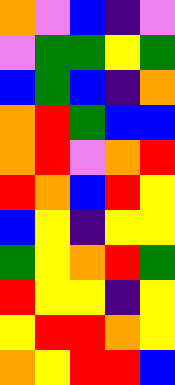[["orange", "violet", "blue", "indigo", "violet"], ["violet", "green", "green", "yellow", "green"], ["blue", "green", "blue", "indigo", "orange"], ["orange", "red", "green", "blue", "blue"], ["orange", "red", "violet", "orange", "red"], ["red", "orange", "blue", "red", "yellow"], ["blue", "yellow", "indigo", "yellow", "yellow"], ["green", "yellow", "orange", "red", "green"], ["red", "yellow", "yellow", "indigo", "yellow"], ["yellow", "red", "red", "orange", "yellow"], ["orange", "yellow", "red", "red", "blue"]]